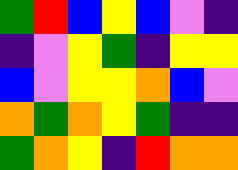[["green", "red", "blue", "yellow", "blue", "violet", "indigo"], ["indigo", "violet", "yellow", "green", "indigo", "yellow", "yellow"], ["blue", "violet", "yellow", "yellow", "orange", "blue", "violet"], ["orange", "green", "orange", "yellow", "green", "indigo", "indigo"], ["green", "orange", "yellow", "indigo", "red", "orange", "orange"]]